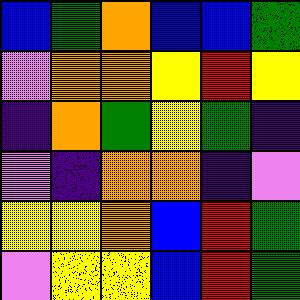[["blue", "green", "orange", "blue", "blue", "green"], ["violet", "orange", "orange", "yellow", "red", "yellow"], ["indigo", "orange", "green", "yellow", "green", "indigo"], ["violet", "indigo", "orange", "orange", "indigo", "violet"], ["yellow", "yellow", "orange", "blue", "red", "green"], ["violet", "yellow", "yellow", "blue", "red", "green"]]